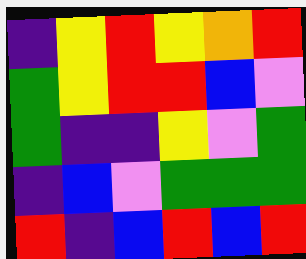[["indigo", "yellow", "red", "yellow", "orange", "red"], ["green", "yellow", "red", "red", "blue", "violet"], ["green", "indigo", "indigo", "yellow", "violet", "green"], ["indigo", "blue", "violet", "green", "green", "green"], ["red", "indigo", "blue", "red", "blue", "red"]]